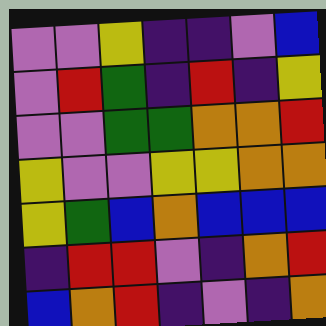[["violet", "violet", "yellow", "indigo", "indigo", "violet", "blue"], ["violet", "red", "green", "indigo", "red", "indigo", "yellow"], ["violet", "violet", "green", "green", "orange", "orange", "red"], ["yellow", "violet", "violet", "yellow", "yellow", "orange", "orange"], ["yellow", "green", "blue", "orange", "blue", "blue", "blue"], ["indigo", "red", "red", "violet", "indigo", "orange", "red"], ["blue", "orange", "red", "indigo", "violet", "indigo", "orange"]]